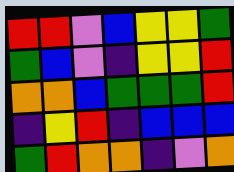[["red", "red", "violet", "blue", "yellow", "yellow", "green"], ["green", "blue", "violet", "indigo", "yellow", "yellow", "red"], ["orange", "orange", "blue", "green", "green", "green", "red"], ["indigo", "yellow", "red", "indigo", "blue", "blue", "blue"], ["green", "red", "orange", "orange", "indigo", "violet", "orange"]]